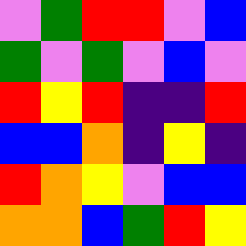[["violet", "green", "red", "red", "violet", "blue"], ["green", "violet", "green", "violet", "blue", "violet"], ["red", "yellow", "red", "indigo", "indigo", "red"], ["blue", "blue", "orange", "indigo", "yellow", "indigo"], ["red", "orange", "yellow", "violet", "blue", "blue"], ["orange", "orange", "blue", "green", "red", "yellow"]]